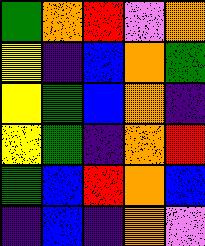[["green", "orange", "red", "violet", "orange"], ["yellow", "indigo", "blue", "orange", "green"], ["yellow", "green", "blue", "orange", "indigo"], ["yellow", "green", "indigo", "orange", "red"], ["green", "blue", "red", "orange", "blue"], ["indigo", "blue", "indigo", "orange", "violet"]]